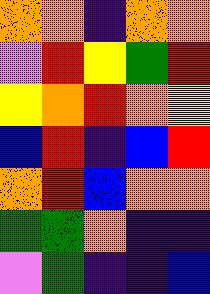[["orange", "orange", "indigo", "orange", "orange"], ["violet", "red", "yellow", "green", "red"], ["yellow", "orange", "red", "orange", "yellow"], ["blue", "red", "indigo", "blue", "red"], ["orange", "red", "blue", "orange", "orange"], ["green", "green", "orange", "indigo", "indigo"], ["violet", "green", "indigo", "indigo", "blue"]]